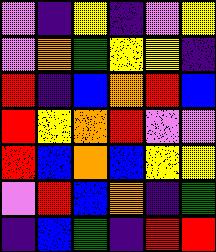[["violet", "indigo", "yellow", "indigo", "violet", "yellow"], ["violet", "orange", "green", "yellow", "yellow", "indigo"], ["red", "indigo", "blue", "orange", "red", "blue"], ["red", "yellow", "orange", "red", "violet", "violet"], ["red", "blue", "orange", "blue", "yellow", "yellow"], ["violet", "red", "blue", "orange", "indigo", "green"], ["indigo", "blue", "green", "indigo", "red", "red"]]